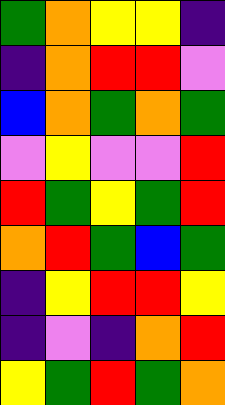[["green", "orange", "yellow", "yellow", "indigo"], ["indigo", "orange", "red", "red", "violet"], ["blue", "orange", "green", "orange", "green"], ["violet", "yellow", "violet", "violet", "red"], ["red", "green", "yellow", "green", "red"], ["orange", "red", "green", "blue", "green"], ["indigo", "yellow", "red", "red", "yellow"], ["indigo", "violet", "indigo", "orange", "red"], ["yellow", "green", "red", "green", "orange"]]